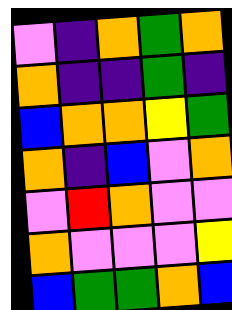[["violet", "indigo", "orange", "green", "orange"], ["orange", "indigo", "indigo", "green", "indigo"], ["blue", "orange", "orange", "yellow", "green"], ["orange", "indigo", "blue", "violet", "orange"], ["violet", "red", "orange", "violet", "violet"], ["orange", "violet", "violet", "violet", "yellow"], ["blue", "green", "green", "orange", "blue"]]